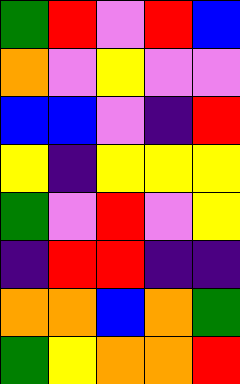[["green", "red", "violet", "red", "blue"], ["orange", "violet", "yellow", "violet", "violet"], ["blue", "blue", "violet", "indigo", "red"], ["yellow", "indigo", "yellow", "yellow", "yellow"], ["green", "violet", "red", "violet", "yellow"], ["indigo", "red", "red", "indigo", "indigo"], ["orange", "orange", "blue", "orange", "green"], ["green", "yellow", "orange", "orange", "red"]]